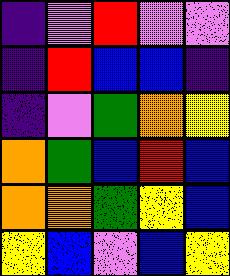[["indigo", "violet", "red", "violet", "violet"], ["indigo", "red", "blue", "blue", "indigo"], ["indigo", "violet", "green", "orange", "yellow"], ["orange", "green", "blue", "red", "blue"], ["orange", "orange", "green", "yellow", "blue"], ["yellow", "blue", "violet", "blue", "yellow"]]